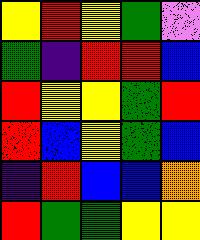[["yellow", "red", "yellow", "green", "violet"], ["green", "indigo", "red", "red", "blue"], ["red", "yellow", "yellow", "green", "red"], ["red", "blue", "yellow", "green", "blue"], ["indigo", "red", "blue", "blue", "orange"], ["red", "green", "green", "yellow", "yellow"]]